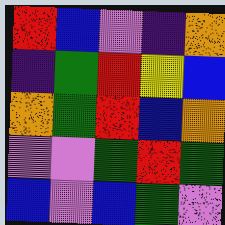[["red", "blue", "violet", "indigo", "orange"], ["indigo", "green", "red", "yellow", "blue"], ["orange", "green", "red", "blue", "orange"], ["violet", "violet", "green", "red", "green"], ["blue", "violet", "blue", "green", "violet"]]